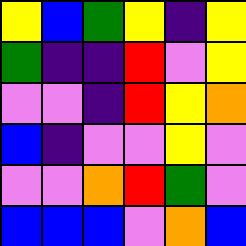[["yellow", "blue", "green", "yellow", "indigo", "yellow"], ["green", "indigo", "indigo", "red", "violet", "yellow"], ["violet", "violet", "indigo", "red", "yellow", "orange"], ["blue", "indigo", "violet", "violet", "yellow", "violet"], ["violet", "violet", "orange", "red", "green", "violet"], ["blue", "blue", "blue", "violet", "orange", "blue"]]